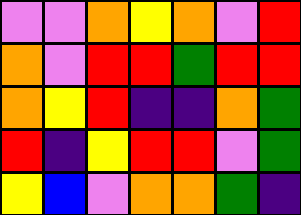[["violet", "violet", "orange", "yellow", "orange", "violet", "red"], ["orange", "violet", "red", "red", "green", "red", "red"], ["orange", "yellow", "red", "indigo", "indigo", "orange", "green"], ["red", "indigo", "yellow", "red", "red", "violet", "green"], ["yellow", "blue", "violet", "orange", "orange", "green", "indigo"]]